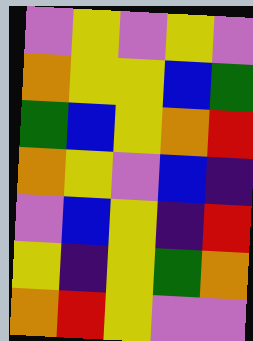[["violet", "yellow", "violet", "yellow", "violet"], ["orange", "yellow", "yellow", "blue", "green"], ["green", "blue", "yellow", "orange", "red"], ["orange", "yellow", "violet", "blue", "indigo"], ["violet", "blue", "yellow", "indigo", "red"], ["yellow", "indigo", "yellow", "green", "orange"], ["orange", "red", "yellow", "violet", "violet"]]